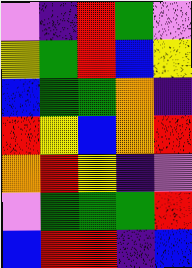[["violet", "indigo", "red", "green", "violet"], ["yellow", "green", "red", "blue", "yellow"], ["blue", "green", "green", "orange", "indigo"], ["red", "yellow", "blue", "orange", "red"], ["orange", "red", "yellow", "indigo", "violet"], ["violet", "green", "green", "green", "red"], ["blue", "red", "red", "indigo", "blue"]]